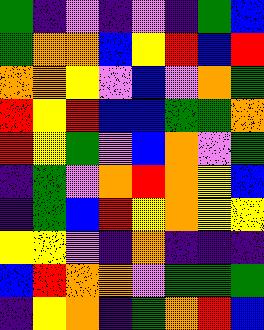[["green", "indigo", "violet", "indigo", "violet", "indigo", "green", "blue"], ["green", "orange", "orange", "blue", "yellow", "red", "blue", "red"], ["orange", "orange", "yellow", "violet", "blue", "violet", "orange", "green"], ["red", "yellow", "red", "blue", "blue", "green", "green", "orange"], ["red", "yellow", "green", "violet", "blue", "orange", "violet", "green"], ["indigo", "green", "violet", "orange", "red", "orange", "yellow", "blue"], ["indigo", "green", "blue", "red", "yellow", "orange", "yellow", "yellow"], ["yellow", "yellow", "violet", "indigo", "orange", "indigo", "indigo", "indigo"], ["blue", "red", "orange", "orange", "violet", "green", "green", "green"], ["indigo", "yellow", "orange", "indigo", "green", "orange", "red", "blue"]]